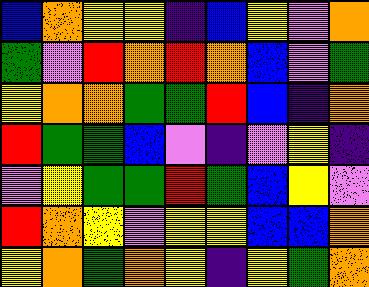[["blue", "orange", "yellow", "yellow", "indigo", "blue", "yellow", "violet", "orange"], ["green", "violet", "red", "orange", "red", "orange", "blue", "violet", "green"], ["yellow", "orange", "orange", "green", "green", "red", "blue", "indigo", "orange"], ["red", "green", "green", "blue", "violet", "indigo", "violet", "yellow", "indigo"], ["violet", "yellow", "green", "green", "red", "green", "blue", "yellow", "violet"], ["red", "orange", "yellow", "violet", "yellow", "yellow", "blue", "blue", "orange"], ["yellow", "orange", "green", "orange", "yellow", "indigo", "yellow", "green", "orange"]]